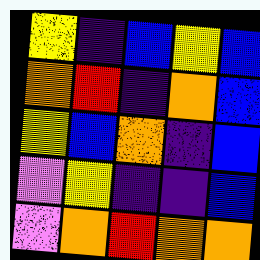[["yellow", "indigo", "blue", "yellow", "blue"], ["orange", "red", "indigo", "orange", "blue"], ["yellow", "blue", "orange", "indigo", "blue"], ["violet", "yellow", "indigo", "indigo", "blue"], ["violet", "orange", "red", "orange", "orange"]]